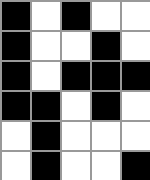[["black", "white", "black", "white", "white"], ["black", "white", "white", "black", "white"], ["black", "white", "black", "black", "black"], ["black", "black", "white", "black", "white"], ["white", "black", "white", "white", "white"], ["white", "black", "white", "white", "black"]]